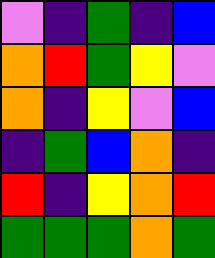[["violet", "indigo", "green", "indigo", "blue"], ["orange", "red", "green", "yellow", "violet"], ["orange", "indigo", "yellow", "violet", "blue"], ["indigo", "green", "blue", "orange", "indigo"], ["red", "indigo", "yellow", "orange", "red"], ["green", "green", "green", "orange", "green"]]